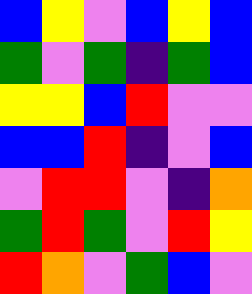[["blue", "yellow", "violet", "blue", "yellow", "blue"], ["green", "violet", "green", "indigo", "green", "blue"], ["yellow", "yellow", "blue", "red", "violet", "violet"], ["blue", "blue", "red", "indigo", "violet", "blue"], ["violet", "red", "red", "violet", "indigo", "orange"], ["green", "red", "green", "violet", "red", "yellow"], ["red", "orange", "violet", "green", "blue", "violet"]]